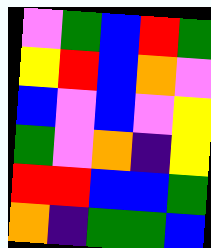[["violet", "green", "blue", "red", "green"], ["yellow", "red", "blue", "orange", "violet"], ["blue", "violet", "blue", "violet", "yellow"], ["green", "violet", "orange", "indigo", "yellow"], ["red", "red", "blue", "blue", "green"], ["orange", "indigo", "green", "green", "blue"]]